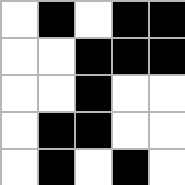[["white", "black", "white", "black", "black"], ["white", "white", "black", "black", "black"], ["white", "white", "black", "white", "white"], ["white", "black", "black", "white", "white"], ["white", "black", "white", "black", "white"]]